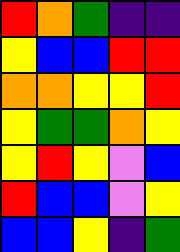[["red", "orange", "green", "indigo", "indigo"], ["yellow", "blue", "blue", "red", "red"], ["orange", "orange", "yellow", "yellow", "red"], ["yellow", "green", "green", "orange", "yellow"], ["yellow", "red", "yellow", "violet", "blue"], ["red", "blue", "blue", "violet", "yellow"], ["blue", "blue", "yellow", "indigo", "green"]]